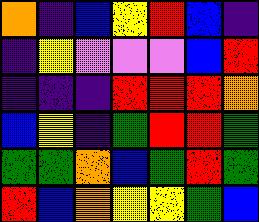[["orange", "indigo", "blue", "yellow", "red", "blue", "indigo"], ["indigo", "yellow", "violet", "violet", "violet", "blue", "red"], ["indigo", "indigo", "indigo", "red", "red", "red", "orange"], ["blue", "yellow", "indigo", "green", "red", "red", "green"], ["green", "green", "orange", "blue", "green", "red", "green"], ["red", "blue", "orange", "yellow", "yellow", "green", "blue"]]